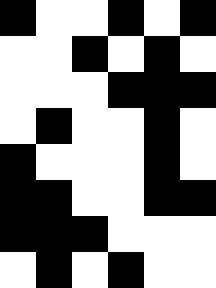[["black", "white", "white", "black", "white", "black"], ["white", "white", "black", "white", "black", "white"], ["white", "white", "white", "black", "black", "black"], ["white", "black", "white", "white", "black", "white"], ["black", "white", "white", "white", "black", "white"], ["black", "black", "white", "white", "black", "black"], ["black", "black", "black", "white", "white", "white"], ["white", "black", "white", "black", "white", "white"]]